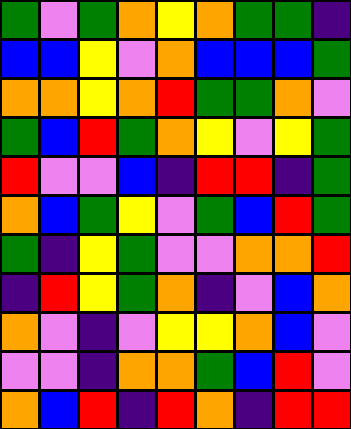[["green", "violet", "green", "orange", "yellow", "orange", "green", "green", "indigo"], ["blue", "blue", "yellow", "violet", "orange", "blue", "blue", "blue", "green"], ["orange", "orange", "yellow", "orange", "red", "green", "green", "orange", "violet"], ["green", "blue", "red", "green", "orange", "yellow", "violet", "yellow", "green"], ["red", "violet", "violet", "blue", "indigo", "red", "red", "indigo", "green"], ["orange", "blue", "green", "yellow", "violet", "green", "blue", "red", "green"], ["green", "indigo", "yellow", "green", "violet", "violet", "orange", "orange", "red"], ["indigo", "red", "yellow", "green", "orange", "indigo", "violet", "blue", "orange"], ["orange", "violet", "indigo", "violet", "yellow", "yellow", "orange", "blue", "violet"], ["violet", "violet", "indigo", "orange", "orange", "green", "blue", "red", "violet"], ["orange", "blue", "red", "indigo", "red", "orange", "indigo", "red", "red"]]